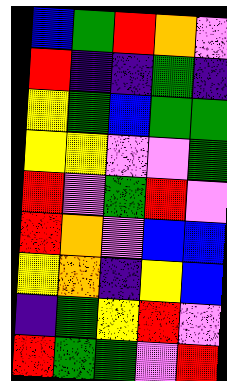[["blue", "green", "red", "orange", "violet"], ["red", "indigo", "indigo", "green", "indigo"], ["yellow", "green", "blue", "green", "green"], ["yellow", "yellow", "violet", "violet", "green"], ["red", "violet", "green", "red", "violet"], ["red", "orange", "violet", "blue", "blue"], ["yellow", "orange", "indigo", "yellow", "blue"], ["indigo", "green", "yellow", "red", "violet"], ["red", "green", "green", "violet", "red"]]